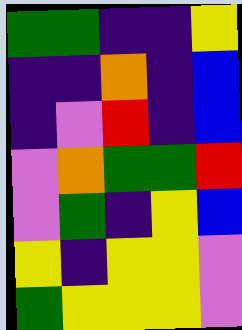[["green", "green", "indigo", "indigo", "yellow"], ["indigo", "indigo", "orange", "indigo", "blue"], ["indigo", "violet", "red", "indigo", "blue"], ["violet", "orange", "green", "green", "red"], ["violet", "green", "indigo", "yellow", "blue"], ["yellow", "indigo", "yellow", "yellow", "violet"], ["green", "yellow", "yellow", "yellow", "violet"]]